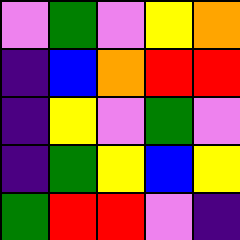[["violet", "green", "violet", "yellow", "orange"], ["indigo", "blue", "orange", "red", "red"], ["indigo", "yellow", "violet", "green", "violet"], ["indigo", "green", "yellow", "blue", "yellow"], ["green", "red", "red", "violet", "indigo"]]